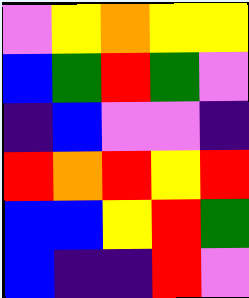[["violet", "yellow", "orange", "yellow", "yellow"], ["blue", "green", "red", "green", "violet"], ["indigo", "blue", "violet", "violet", "indigo"], ["red", "orange", "red", "yellow", "red"], ["blue", "blue", "yellow", "red", "green"], ["blue", "indigo", "indigo", "red", "violet"]]